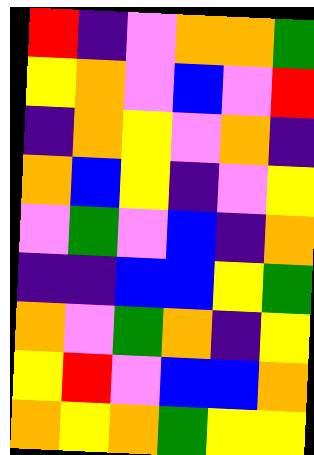[["red", "indigo", "violet", "orange", "orange", "green"], ["yellow", "orange", "violet", "blue", "violet", "red"], ["indigo", "orange", "yellow", "violet", "orange", "indigo"], ["orange", "blue", "yellow", "indigo", "violet", "yellow"], ["violet", "green", "violet", "blue", "indigo", "orange"], ["indigo", "indigo", "blue", "blue", "yellow", "green"], ["orange", "violet", "green", "orange", "indigo", "yellow"], ["yellow", "red", "violet", "blue", "blue", "orange"], ["orange", "yellow", "orange", "green", "yellow", "yellow"]]